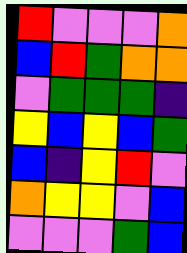[["red", "violet", "violet", "violet", "orange"], ["blue", "red", "green", "orange", "orange"], ["violet", "green", "green", "green", "indigo"], ["yellow", "blue", "yellow", "blue", "green"], ["blue", "indigo", "yellow", "red", "violet"], ["orange", "yellow", "yellow", "violet", "blue"], ["violet", "violet", "violet", "green", "blue"]]